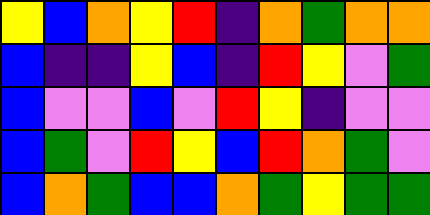[["yellow", "blue", "orange", "yellow", "red", "indigo", "orange", "green", "orange", "orange"], ["blue", "indigo", "indigo", "yellow", "blue", "indigo", "red", "yellow", "violet", "green"], ["blue", "violet", "violet", "blue", "violet", "red", "yellow", "indigo", "violet", "violet"], ["blue", "green", "violet", "red", "yellow", "blue", "red", "orange", "green", "violet"], ["blue", "orange", "green", "blue", "blue", "orange", "green", "yellow", "green", "green"]]